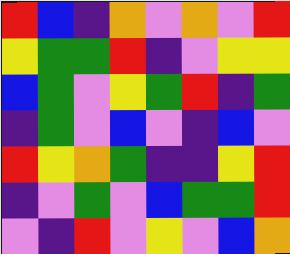[["red", "blue", "indigo", "orange", "violet", "orange", "violet", "red"], ["yellow", "green", "green", "red", "indigo", "violet", "yellow", "yellow"], ["blue", "green", "violet", "yellow", "green", "red", "indigo", "green"], ["indigo", "green", "violet", "blue", "violet", "indigo", "blue", "violet"], ["red", "yellow", "orange", "green", "indigo", "indigo", "yellow", "red"], ["indigo", "violet", "green", "violet", "blue", "green", "green", "red"], ["violet", "indigo", "red", "violet", "yellow", "violet", "blue", "orange"]]